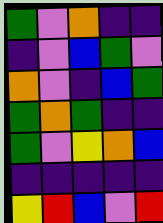[["green", "violet", "orange", "indigo", "indigo"], ["indigo", "violet", "blue", "green", "violet"], ["orange", "violet", "indigo", "blue", "green"], ["green", "orange", "green", "indigo", "indigo"], ["green", "violet", "yellow", "orange", "blue"], ["indigo", "indigo", "indigo", "indigo", "indigo"], ["yellow", "red", "blue", "violet", "red"]]